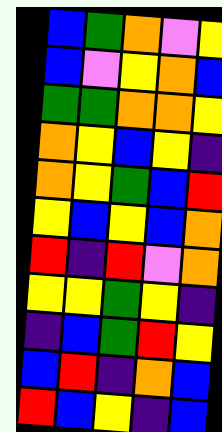[["blue", "green", "orange", "violet", "yellow"], ["blue", "violet", "yellow", "orange", "blue"], ["green", "green", "orange", "orange", "yellow"], ["orange", "yellow", "blue", "yellow", "indigo"], ["orange", "yellow", "green", "blue", "red"], ["yellow", "blue", "yellow", "blue", "orange"], ["red", "indigo", "red", "violet", "orange"], ["yellow", "yellow", "green", "yellow", "indigo"], ["indigo", "blue", "green", "red", "yellow"], ["blue", "red", "indigo", "orange", "blue"], ["red", "blue", "yellow", "indigo", "blue"]]